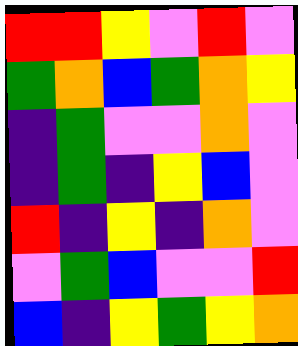[["red", "red", "yellow", "violet", "red", "violet"], ["green", "orange", "blue", "green", "orange", "yellow"], ["indigo", "green", "violet", "violet", "orange", "violet"], ["indigo", "green", "indigo", "yellow", "blue", "violet"], ["red", "indigo", "yellow", "indigo", "orange", "violet"], ["violet", "green", "blue", "violet", "violet", "red"], ["blue", "indigo", "yellow", "green", "yellow", "orange"]]